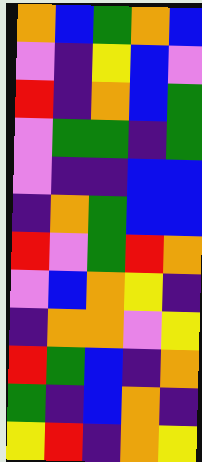[["orange", "blue", "green", "orange", "blue"], ["violet", "indigo", "yellow", "blue", "violet"], ["red", "indigo", "orange", "blue", "green"], ["violet", "green", "green", "indigo", "green"], ["violet", "indigo", "indigo", "blue", "blue"], ["indigo", "orange", "green", "blue", "blue"], ["red", "violet", "green", "red", "orange"], ["violet", "blue", "orange", "yellow", "indigo"], ["indigo", "orange", "orange", "violet", "yellow"], ["red", "green", "blue", "indigo", "orange"], ["green", "indigo", "blue", "orange", "indigo"], ["yellow", "red", "indigo", "orange", "yellow"]]